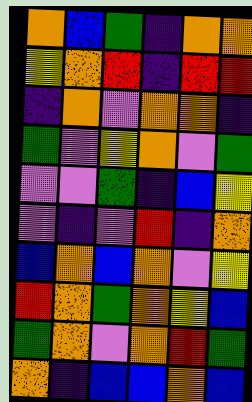[["orange", "blue", "green", "indigo", "orange", "orange"], ["yellow", "orange", "red", "indigo", "red", "red"], ["indigo", "orange", "violet", "orange", "orange", "indigo"], ["green", "violet", "yellow", "orange", "violet", "green"], ["violet", "violet", "green", "indigo", "blue", "yellow"], ["violet", "indigo", "violet", "red", "indigo", "orange"], ["blue", "orange", "blue", "orange", "violet", "yellow"], ["red", "orange", "green", "orange", "yellow", "blue"], ["green", "orange", "violet", "orange", "red", "green"], ["orange", "indigo", "blue", "blue", "orange", "blue"]]